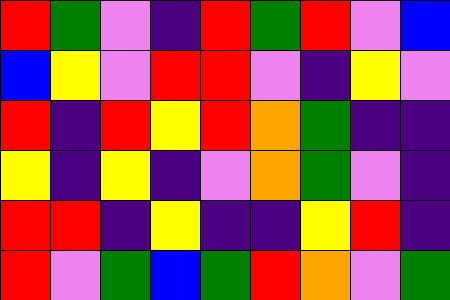[["red", "green", "violet", "indigo", "red", "green", "red", "violet", "blue"], ["blue", "yellow", "violet", "red", "red", "violet", "indigo", "yellow", "violet"], ["red", "indigo", "red", "yellow", "red", "orange", "green", "indigo", "indigo"], ["yellow", "indigo", "yellow", "indigo", "violet", "orange", "green", "violet", "indigo"], ["red", "red", "indigo", "yellow", "indigo", "indigo", "yellow", "red", "indigo"], ["red", "violet", "green", "blue", "green", "red", "orange", "violet", "green"]]